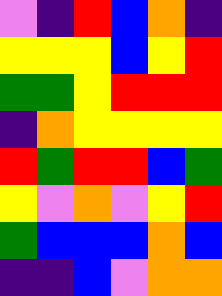[["violet", "indigo", "red", "blue", "orange", "indigo"], ["yellow", "yellow", "yellow", "blue", "yellow", "red"], ["green", "green", "yellow", "red", "red", "red"], ["indigo", "orange", "yellow", "yellow", "yellow", "yellow"], ["red", "green", "red", "red", "blue", "green"], ["yellow", "violet", "orange", "violet", "yellow", "red"], ["green", "blue", "blue", "blue", "orange", "blue"], ["indigo", "indigo", "blue", "violet", "orange", "orange"]]